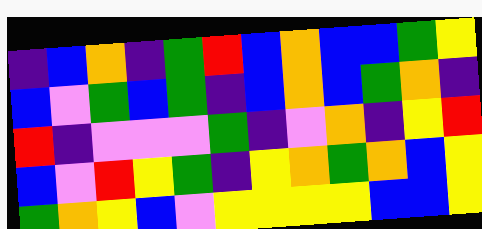[["indigo", "blue", "orange", "indigo", "green", "red", "blue", "orange", "blue", "blue", "green", "yellow"], ["blue", "violet", "green", "blue", "green", "indigo", "blue", "orange", "blue", "green", "orange", "indigo"], ["red", "indigo", "violet", "violet", "violet", "green", "indigo", "violet", "orange", "indigo", "yellow", "red"], ["blue", "violet", "red", "yellow", "green", "indigo", "yellow", "orange", "green", "orange", "blue", "yellow"], ["green", "orange", "yellow", "blue", "violet", "yellow", "yellow", "yellow", "yellow", "blue", "blue", "yellow"]]